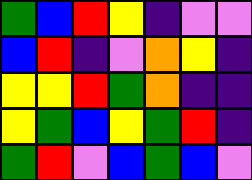[["green", "blue", "red", "yellow", "indigo", "violet", "violet"], ["blue", "red", "indigo", "violet", "orange", "yellow", "indigo"], ["yellow", "yellow", "red", "green", "orange", "indigo", "indigo"], ["yellow", "green", "blue", "yellow", "green", "red", "indigo"], ["green", "red", "violet", "blue", "green", "blue", "violet"]]